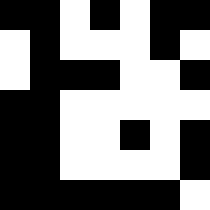[["black", "black", "white", "black", "white", "black", "black"], ["white", "black", "white", "white", "white", "black", "white"], ["white", "black", "black", "black", "white", "white", "black"], ["black", "black", "white", "white", "white", "white", "white"], ["black", "black", "white", "white", "black", "white", "black"], ["black", "black", "white", "white", "white", "white", "black"], ["black", "black", "black", "black", "black", "black", "white"]]